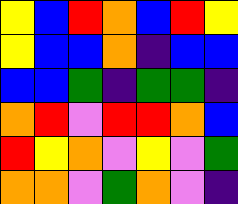[["yellow", "blue", "red", "orange", "blue", "red", "yellow"], ["yellow", "blue", "blue", "orange", "indigo", "blue", "blue"], ["blue", "blue", "green", "indigo", "green", "green", "indigo"], ["orange", "red", "violet", "red", "red", "orange", "blue"], ["red", "yellow", "orange", "violet", "yellow", "violet", "green"], ["orange", "orange", "violet", "green", "orange", "violet", "indigo"]]